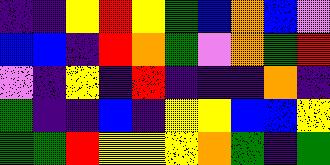[["indigo", "indigo", "yellow", "red", "yellow", "green", "blue", "orange", "blue", "violet"], ["blue", "blue", "indigo", "red", "orange", "green", "violet", "orange", "green", "red"], ["violet", "indigo", "yellow", "indigo", "red", "indigo", "indigo", "indigo", "orange", "indigo"], ["green", "indigo", "indigo", "blue", "indigo", "yellow", "yellow", "blue", "blue", "yellow"], ["green", "green", "red", "yellow", "yellow", "yellow", "orange", "green", "indigo", "green"]]